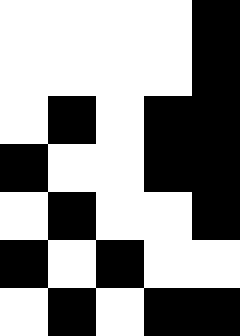[["white", "white", "white", "white", "black"], ["white", "white", "white", "white", "black"], ["white", "black", "white", "black", "black"], ["black", "white", "white", "black", "black"], ["white", "black", "white", "white", "black"], ["black", "white", "black", "white", "white"], ["white", "black", "white", "black", "black"]]